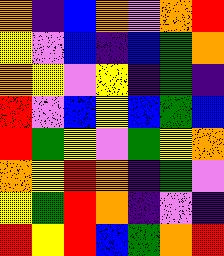[["orange", "indigo", "blue", "orange", "violet", "orange", "red"], ["yellow", "violet", "blue", "indigo", "blue", "green", "orange"], ["orange", "yellow", "violet", "yellow", "indigo", "green", "indigo"], ["red", "violet", "blue", "yellow", "blue", "green", "blue"], ["red", "green", "yellow", "violet", "green", "yellow", "orange"], ["orange", "yellow", "red", "orange", "indigo", "green", "violet"], ["yellow", "green", "red", "orange", "indigo", "violet", "indigo"], ["red", "yellow", "red", "blue", "green", "orange", "red"]]